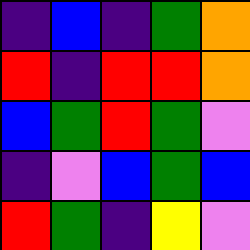[["indigo", "blue", "indigo", "green", "orange"], ["red", "indigo", "red", "red", "orange"], ["blue", "green", "red", "green", "violet"], ["indigo", "violet", "blue", "green", "blue"], ["red", "green", "indigo", "yellow", "violet"]]